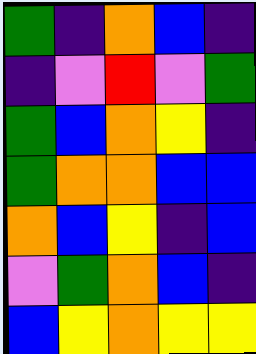[["green", "indigo", "orange", "blue", "indigo"], ["indigo", "violet", "red", "violet", "green"], ["green", "blue", "orange", "yellow", "indigo"], ["green", "orange", "orange", "blue", "blue"], ["orange", "blue", "yellow", "indigo", "blue"], ["violet", "green", "orange", "blue", "indigo"], ["blue", "yellow", "orange", "yellow", "yellow"]]